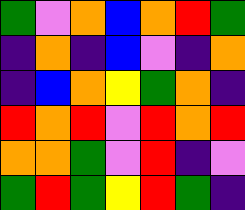[["green", "violet", "orange", "blue", "orange", "red", "green"], ["indigo", "orange", "indigo", "blue", "violet", "indigo", "orange"], ["indigo", "blue", "orange", "yellow", "green", "orange", "indigo"], ["red", "orange", "red", "violet", "red", "orange", "red"], ["orange", "orange", "green", "violet", "red", "indigo", "violet"], ["green", "red", "green", "yellow", "red", "green", "indigo"]]